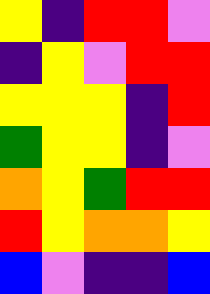[["yellow", "indigo", "red", "red", "violet"], ["indigo", "yellow", "violet", "red", "red"], ["yellow", "yellow", "yellow", "indigo", "red"], ["green", "yellow", "yellow", "indigo", "violet"], ["orange", "yellow", "green", "red", "red"], ["red", "yellow", "orange", "orange", "yellow"], ["blue", "violet", "indigo", "indigo", "blue"]]